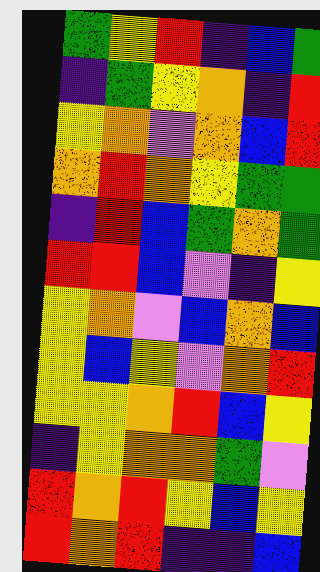[["green", "yellow", "red", "indigo", "blue", "green"], ["indigo", "green", "yellow", "orange", "indigo", "red"], ["yellow", "orange", "violet", "orange", "blue", "red"], ["orange", "red", "orange", "yellow", "green", "green"], ["indigo", "red", "blue", "green", "orange", "green"], ["red", "red", "blue", "violet", "indigo", "yellow"], ["yellow", "orange", "violet", "blue", "orange", "blue"], ["yellow", "blue", "yellow", "violet", "orange", "red"], ["yellow", "yellow", "orange", "red", "blue", "yellow"], ["indigo", "yellow", "orange", "orange", "green", "violet"], ["red", "orange", "red", "yellow", "blue", "yellow"], ["red", "orange", "red", "indigo", "indigo", "blue"]]